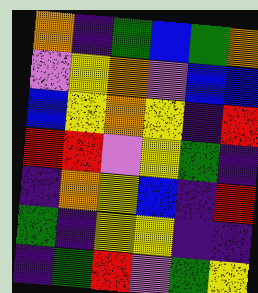[["orange", "indigo", "green", "blue", "green", "orange"], ["violet", "yellow", "orange", "violet", "blue", "blue"], ["blue", "yellow", "orange", "yellow", "indigo", "red"], ["red", "red", "violet", "yellow", "green", "indigo"], ["indigo", "orange", "yellow", "blue", "indigo", "red"], ["green", "indigo", "yellow", "yellow", "indigo", "indigo"], ["indigo", "green", "red", "violet", "green", "yellow"]]